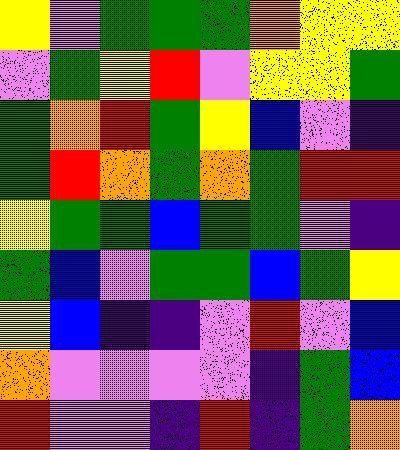[["yellow", "violet", "green", "green", "green", "orange", "yellow", "yellow"], ["violet", "green", "yellow", "red", "violet", "yellow", "yellow", "green"], ["green", "orange", "red", "green", "yellow", "blue", "violet", "indigo"], ["green", "red", "orange", "green", "orange", "green", "red", "red"], ["yellow", "green", "green", "blue", "green", "green", "violet", "indigo"], ["green", "blue", "violet", "green", "green", "blue", "green", "yellow"], ["yellow", "blue", "indigo", "indigo", "violet", "red", "violet", "blue"], ["orange", "violet", "violet", "violet", "violet", "indigo", "green", "blue"], ["red", "violet", "violet", "indigo", "red", "indigo", "green", "orange"]]